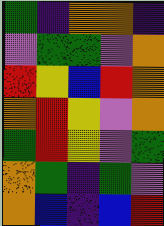[["green", "indigo", "orange", "orange", "indigo"], ["violet", "green", "green", "violet", "orange"], ["red", "yellow", "blue", "red", "orange"], ["orange", "red", "yellow", "violet", "orange"], ["green", "red", "yellow", "violet", "green"], ["orange", "green", "indigo", "green", "violet"], ["orange", "blue", "indigo", "blue", "red"]]